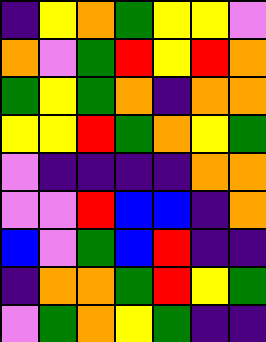[["indigo", "yellow", "orange", "green", "yellow", "yellow", "violet"], ["orange", "violet", "green", "red", "yellow", "red", "orange"], ["green", "yellow", "green", "orange", "indigo", "orange", "orange"], ["yellow", "yellow", "red", "green", "orange", "yellow", "green"], ["violet", "indigo", "indigo", "indigo", "indigo", "orange", "orange"], ["violet", "violet", "red", "blue", "blue", "indigo", "orange"], ["blue", "violet", "green", "blue", "red", "indigo", "indigo"], ["indigo", "orange", "orange", "green", "red", "yellow", "green"], ["violet", "green", "orange", "yellow", "green", "indigo", "indigo"]]